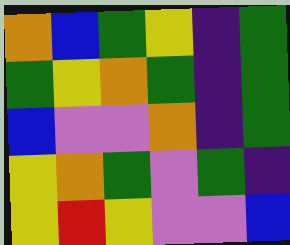[["orange", "blue", "green", "yellow", "indigo", "green"], ["green", "yellow", "orange", "green", "indigo", "green"], ["blue", "violet", "violet", "orange", "indigo", "green"], ["yellow", "orange", "green", "violet", "green", "indigo"], ["yellow", "red", "yellow", "violet", "violet", "blue"]]